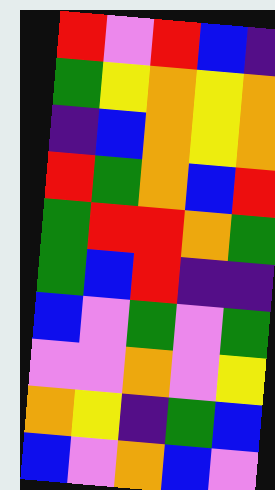[["red", "violet", "red", "blue", "indigo"], ["green", "yellow", "orange", "yellow", "orange"], ["indigo", "blue", "orange", "yellow", "orange"], ["red", "green", "orange", "blue", "red"], ["green", "red", "red", "orange", "green"], ["green", "blue", "red", "indigo", "indigo"], ["blue", "violet", "green", "violet", "green"], ["violet", "violet", "orange", "violet", "yellow"], ["orange", "yellow", "indigo", "green", "blue"], ["blue", "violet", "orange", "blue", "violet"]]